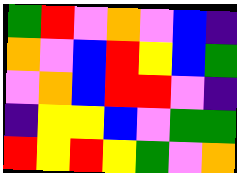[["green", "red", "violet", "orange", "violet", "blue", "indigo"], ["orange", "violet", "blue", "red", "yellow", "blue", "green"], ["violet", "orange", "blue", "red", "red", "violet", "indigo"], ["indigo", "yellow", "yellow", "blue", "violet", "green", "green"], ["red", "yellow", "red", "yellow", "green", "violet", "orange"]]